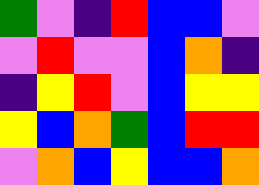[["green", "violet", "indigo", "red", "blue", "blue", "violet"], ["violet", "red", "violet", "violet", "blue", "orange", "indigo"], ["indigo", "yellow", "red", "violet", "blue", "yellow", "yellow"], ["yellow", "blue", "orange", "green", "blue", "red", "red"], ["violet", "orange", "blue", "yellow", "blue", "blue", "orange"]]